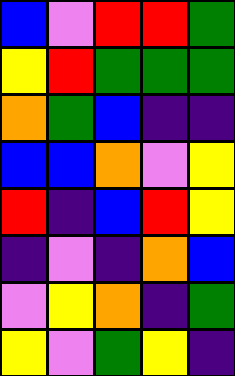[["blue", "violet", "red", "red", "green"], ["yellow", "red", "green", "green", "green"], ["orange", "green", "blue", "indigo", "indigo"], ["blue", "blue", "orange", "violet", "yellow"], ["red", "indigo", "blue", "red", "yellow"], ["indigo", "violet", "indigo", "orange", "blue"], ["violet", "yellow", "orange", "indigo", "green"], ["yellow", "violet", "green", "yellow", "indigo"]]